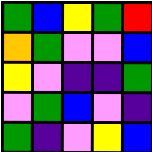[["green", "blue", "yellow", "green", "red"], ["orange", "green", "violet", "violet", "blue"], ["yellow", "violet", "indigo", "indigo", "green"], ["violet", "green", "blue", "violet", "indigo"], ["green", "indigo", "violet", "yellow", "blue"]]